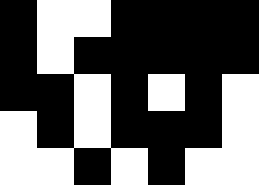[["black", "white", "white", "black", "black", "black", "black"], ["black", "white", "black", "black", "black", "black", "black"], ["black", "black", "white", "black", "white", "black", "white"], ["white", "black", "white", "black", "black", "black", "white"], ["white", "white", "black", "white", "black", "white", "white"]]